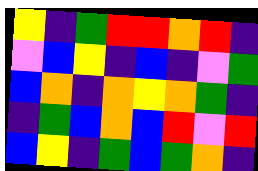[["yellow", "indigo", "green", "red", "red", "orange", "red", "indigo"], ["violet", "blue", "yellow", "indigo", "blue", "indigo", "violet", "green"], ["blue", "orange", "indigo", "orange", "yellow", "orange", "green", "indigo"], ["indigo", "green", "blue", "orange", "blue", "red", "violet", "red"], ["blue", "yellow", "indigo", "green", "blue", "green", "orange", "indigo"]]